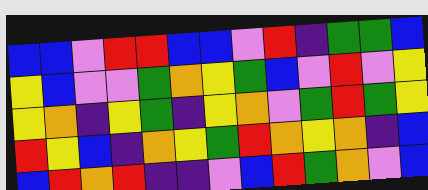[["blue", "blue", "violet", "red", "red", "blue", "blue", "violet", "red", "indigo", "green", "green", "blue"], ["yellow", "blue", "violet", "violet", "green", "orange", "yellow", "green", "blue", "violet", "red", "violet", "yellow"], ["yellow", "orange", "indigo", "yellow", "green", "indigo", "yellow", "orange", "violet", "green", "red", "green", "yellow"], ["red", "yellow", "blue", "indigo", "orange", "yellow", "green", "red", "orange", "yellow", "orange", "indigo", "blue"], ["blue", "red", "orange", "red", "indigo", "indigo", "violet", "blue", "red", "green", "orange", "violet", "blue"]]